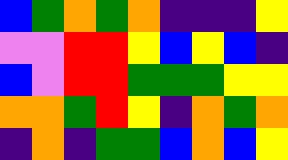[["blue", "green", "orange", "green", "orange", "indigo", "indigo", "indigo", "yellow"], ["violet", "violet", "red", "red", "yellow", "blue", "yellow", "blue", "indigo"], ["blue", "violet", "red", "red", "green", "green", "green", "yellow", "yellow"], ["orange", "orange", "green", "red", "yellow", "indigo", "orange", "green", "orange"], ["indigo", "orange", "indigo", "green", "green", "blue", "orange", "blue", "yellow"]]